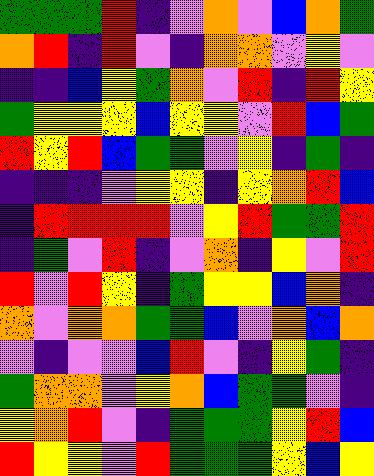[["green", "green", "green", "red", "indigo", "violet", "orange", "violet", "blue", "orange", "green"], ["orange", "red", "indigo", "red", "violet", "indigo", "orange", "orange", "violet", "yellow", "violet"], ["indigo", "indigo", "blue", "yellow", "green", "orange", "violet", "red", "indigo", "red", "yellow"], ["green", "yellow", "yellow", "yellow", "blue", "yellow", "yellow", "violet", "red", "blue", "green"], ["red", "yellow", "red", "blue", "green", "green", "violet", "yellow", "indigo", "green", "indigo"], ["indigo", "indigo", "indigo", "violet", "yellow", "yellow", "indigo", "yellow", "orange", "red", "blue"], ["indigo", "red", "red", "red", "red", "violet", "yellow", "red", "green", "green", "red"], ["indigo", "green", "violet", "red", "indigo", "violet", "orange", "indigo", "yellow", "violet", "red"], ["red", "violet", "red", "yellow", "indigo", "green", "yellow", "yellow", "blue", "orange", "indigo"], ["orange", "violet", "orange", "orange", "green", "green", "blue", "violet", "orange", "blue", "orange"], ["violet", "indigo", "violet", "violet", "blue", "red", "violet", "indigo", "yellow", "green", "indigo"], ["green", "orange", "orange", "violet", "yellow", "orange", "blue", "green", "green", "violet", "indigo"], ["yellow", "orange", "red", "violet", "indigo", "green", "green", "green", "yellow", "red", "blue"], ["red", "yellow", "yellow", "violet", "red", "green", "green", "green", "yellow", "blue", "yellow"]]